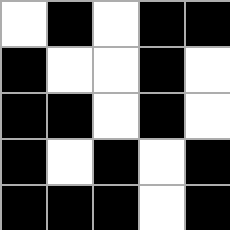[["white", "black", "white", "black", "black"], ["black", "white", "white", "black", "white"], ["black", "black", "white", "black", "white"], ["black", "white", "black", "white", "black"], ["black", "black", "black", "white", "black"]]